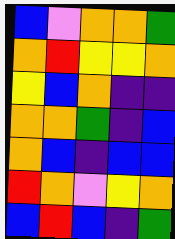[["blue", "violet", "orange", "orange", "green"], ["orange", "red", "yellow", "yellow", "orange"], ["yellow", "blue", "orange", "indigo", "indigo"], ["orange", "orange", "green", "indigo", "blue"], ["orange", "blue", "indigo", "blue", "blue"], ["red", "orange", "violet", "yellow", "orange"], ["blue", "red", "blue", "indigo", "green"]]